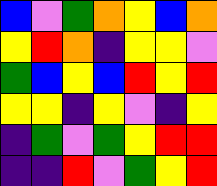[["blue", "violet", "green", "orange", "yellow", "blue", "orange"], ["yellow", "red", "orange", "indigo", "yellow", "yellow", "violet"], ["green", "blue", "yellow", "blue", "red", "yellow", "red"], ["yellow", "yellow", "indigo", "yellow", "violet", "indigo", "yellow"], ["indigo", "green", "violet", "green", "yellow", "red", "red"], ["indigo", "indigo", "red", "violet", "green", "yellow", "red"]]